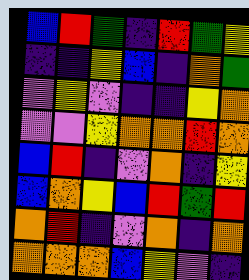[["blue", "red", "green", "indigo", "red", "green", "yellow"], ["indigo", "indigo", "yellow", "blue", "indigo", "orange", "green"], ["violet", "yellow", "violet", "indigo", "indigo", "yellow", "orange"], ["violet", "violet", "yellow", "orange", "orange", "red", "orange"], ["blue", "red", "indigo", "violet", "orange", "indigo", "yellow"], ["blue", "orange", "yellow", "blue", "red", "green", "red"], ["orange", "red", "indigo", "violet", "orange", "indigo", "orange"], ["orange", "orange", "orange", "blue", "yellow", "violet", "indigo"]]